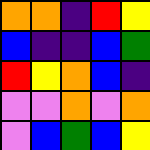[["orange", "orange", "indigo", "red", "yellow"], ["blue", "indigo", "indigo", "blue", "green"], ["red", "yellow", "orange", "blue", "indigo"], ["violet", "violet", "orange", "violet", "orange"], ["violet", "blue", "green", "blue", "yellow"]]